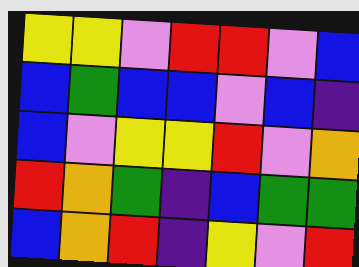[["yellow", "yellow", "violet", "red", "red", "violet", "blue"], ["blue", "green", "blue", "blue", "violet", "blue", "indigo"], ["blue", "violet", "yellow", "yellow", "red", "violet", "orange"], ["red", "orange", "green", "indigo", "blue", "green", "green"], ["blue", "orange", "red", "indigo", "yellow", "violet", "red"]]